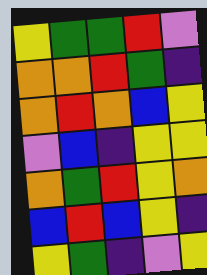[["yellow", "green", "green", "red", "violet"], ["orange", "orange", "red", "green", "indigo"], ["orange", "red", "orange", "blue", "yellow"], ["violet", "blue", "indigo", "yellow", "yellow"], ["orange", "green", "red", "yellow", "orange"], ["blue", "red", "blue", "yellow", "indigo"], ["yellow", "green", "indigo", "violet", "yellow"]]